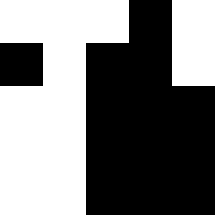[["white", "white", "white", "black", "white"], ["black", "white", "black", "black", "white"], ["white", "white", "black", "black", "black"], ["white", "white", "black", "black", "black"], ["white", "white", "black", "black", "black"]]